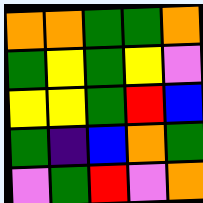[["orange", "orange", "green", "green", "orange"], ["green", "yellow", "green", "yellow", "violet"], ["yellow", "yellow", "green", "red", "blue"], ["green", "indigo", "blue", "orange", "green"], ["violet", "green", "red", "violet", "orange"]]